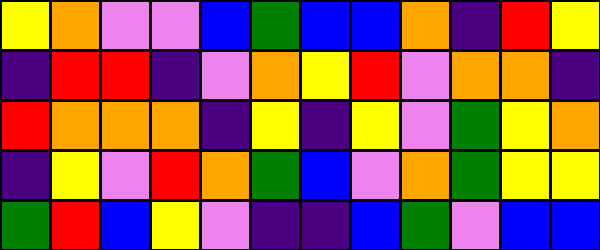[["yellow", "orange", "violet", "violet", "blue", "green", "blue", "blue", "orange", "indigo", "red", "yellow"], ["indigo", "red", "red", "indigo", "violet", "orange", "yellow", "red", "violet", "orange", "orange", "indigo"], ["red", "orange", "orange", "orange", "indigo", "yellow", "indigo", "yellow", "violet", "green", "yellow", "orange"], ["indigo", "yellow", "violet", "red", "orange", "green", "blue", "violet", "orange", "green", "yellow", "yellow"], ["green", "red", "blue", "yellow", "violet", "indigo", "indigo", "blue", "green", "violet", "blue", "blue"]]